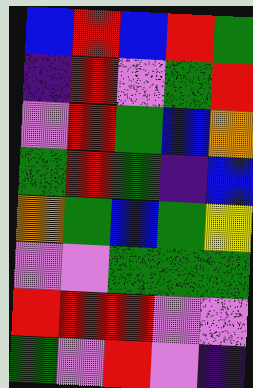[["blue", "red", "blue", "red", "green"], ["indigo", "red", "violet", "green", "red"], ["violet", "red", "green", "blue", "orange"], ["green", "red", "green", "indigo", "blue"], ["orange", "green", "blue", "green", "yellow"], ["violet", "violet", "green", "green", "green"], ["red", "red", "red", "violet", "violet"], ["green", "violet", "red", "violet", "indigo"]]